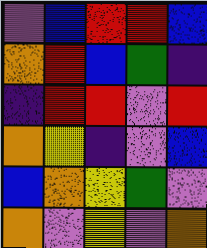[["violet", "blue", "red", "red", "blue"], ["orange", "red", "blue", "green", "indigo"], ["indigo", "red", "red", "violet", "red"], ["orange", "yellow", "indigo", "violet", "blue"], ["blue", "orange", "yellow", "green", "violet"], ["orange", "violet", "yellow", "violet", "orange"]]